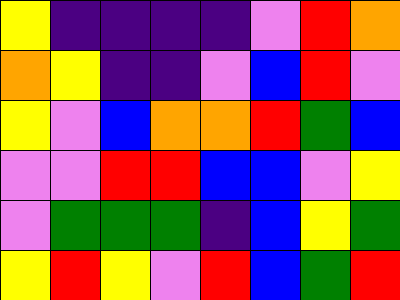[["yellow", "indigo", "indigo", "indigo", "indigo", "violet", "red", "orange"], ["orange", "yellow", "indigo", "indigo", "violet", "blue", "red", "violet"], ["yellow", "violet", "blue", "orange", "orange", "red", "green", "blue"], ["violet", "violet", "red", "red", "blue", "blue", "violet", "yellow"], ["violet", "green", "green", "green", "indigo", "blue", "yellow", "green"], ["yellow", "red", "yellow", "violet", "red", "blue", "green", "red"]]